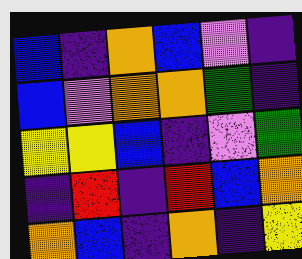[["blue", "indigo", "orange", "blue", "violet", "indigo"], ["blue", "violet", "orange", "orange", "green", "indigo"], ["yellow", "yellow", "blue", "indigo", "violet", "green"], ["indigo", "red", "indigo", "red", "blue", "orange"], ["orange", "blue", "indigo", "orange", "indigo", "yellow"]]